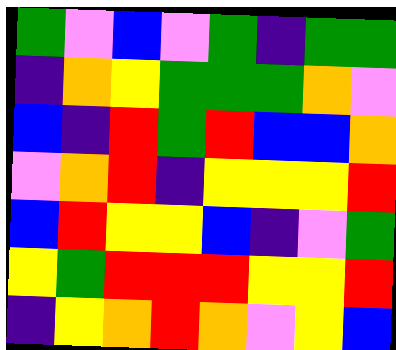[["green", "violet", "blue", "violet", "green", "indigo", "green", "green"], ["indigo", "orange", "yellow", "green", "green", "green", "orange", "violet"], ["blue", "indigo", "red", "green", "red", "blue", "blue", "orange"], ["violet", "orange", "red", "indigo", "yellow", "yellow", "yellow", "red"], ["blue", "red", "yellow", "yellow", "blue", "indigo", "violet", "green"], ["yellow", "green", "red", "red", "red", "yellow", "yellow", "red"], ["indigo", "yellow", "orange", "red", "orange", "violet", "yellow", "blue"]]